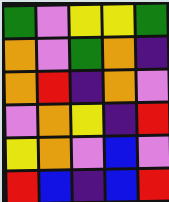[["green", "violet", "yellow", "yellow", "green"], ["orange", "violet", "green", "orange", "indigo"], ["orange", "red", "indigo", "orange", "violet"], ["violet", "orange", "yellow", "indigo", "red"], ["yellow", "orange", "violet", "blue", "violet"], ["red", "blue", "indigo", "blue", "red"]]